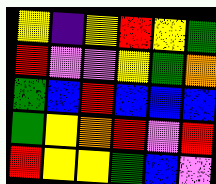[["yellow", "indigo", "yellow", "red", "yellow", "green"], ["red", "violet", "violet", "yellow", "green", "orange"], ["green", "blue", "red", "blue", "blue", "blue"], ["green", "yellow", "orange", "red", "violet", "red"], ["red", "yellow", "yellow", "green", "blue", "violet"]]